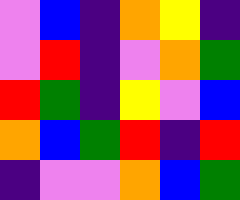[["violet", "blue", "indigo", "orange", "yellow", "indigo"], ["violet", "red", "indigo", "violet", "orange", "green"], ["red", "green", "indigo", "yellow", "violet", "blue"], ["orange", "blue", "green", "red", "indigo", "red"], ["indigo", "violet", "violet", "orange", "blue", "green"]]